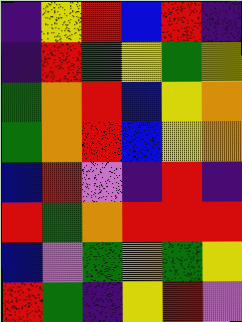[["indigo", "yellow", "red", "blue", "red", "indigo"], ["indigo", "red", "green", "yellow", "green", "yellow"], ["green", "orange", "red", "blue", "yellow", "orange"], ["green", "orange", "red", "blue", "yellow", "orange"], ["blue", "red", "violet", "indigo", "red", "indigo"], ["red", "green", "orange", "red", "red", "red"], ["blue", "violet", "green", "orange", "green", "yellow"], ["red", "green", "indigo", "yellow", "red", "violet"]]